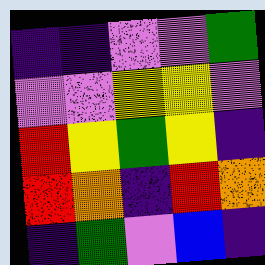[["indigo", "indigo", "violet", "violet", "green"], ["violet", "violet", "yellow", "yellow", "violet"], ["red", "yellow", "green", "yellow", "indigo"], ["red", "orange", "indigo", "red", "orange"], ["indigo", "green", "violet", "blue", "indigo"]]